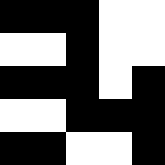[["black", "black", "black", "white", "white"], ["white", "white", "black", "white", "white"], ["black", "black", "black", "white", "black"], ["white", "white", "black", "black", "black"], ["black", "black", "white", "white", "black"]]